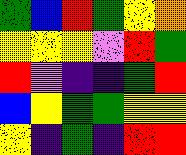[["green", "blue", "red", "green", "yellow", "orange"], ["yellow", "yellow", "yellow", "violet", "red", "green"], ["red", "violet", "indigo", "indigo", "green", "red"], ["blue", "yellow", "green", "green", "yellow", "yellow"], ["yellow", "indigo", "green", "indigo", "red", "red"]]